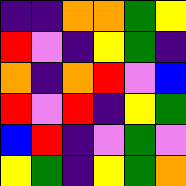[["indigo", "indigo", "orange", "orange", "green", "yellow"], ["red", "violet", "indigo", "yellow", "green", "indigo"], ["orange", "indigo", "orange", "red", "violet", "blue"], ["red", "violet", "red", "indigo", "yellow", "green"], ["blue", "red", "indigo", "violet", "green", "violet"], ["yellow", "green", "indigo", "yellow", "green", "orange"]]